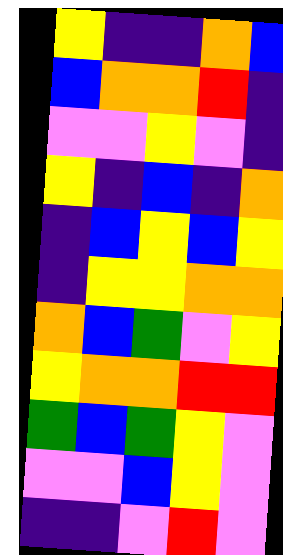[["yellow", "indigo", "indigo", "orange", "blue"], ["blue", "orange", "orange", "red", "indigo"], ["violet", "violet", "yellow", "violet", "indigo"], ["yellow", "indigo", "blue", "indigo", "orange"], ["indigo", "blue", "yellow", "blue", "yellow"], ["indigo", "yellow", "yellow", "orange", "orange"], ["orange", "blue", "green", "violet", "yellow"], ["yellow", "orange", "orange", "red", "red"], ["green", "blue", "green", "yellow", "violet"], ["violet", "violet", "blue", "yellow", "violet"], ["indigo", "indigo", "violet", "red", "violet"]]